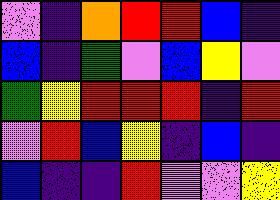[["violet", "indigo", "orange", "red", "red", "blue", "indigo"], ["blue", "indigo", "green", "violet", "blue", "yellow", "violet"], ["green", "yellow", "red", "red", "red", "indigo", "red"], ["violet", "red", "blue", "yellow", "indigo", "blue", "indigo"], ["blue", "indigo", "indigo", "red", "violet", "violet", "yellow"]]